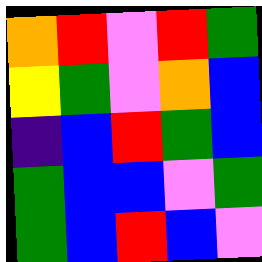[["orange", "red", "violet", "red", "green"], ["yellow", "green", "violet", "orange", "blue"], ["indigo", "blue", "red", "green", "blue"], ["green", "blue", "blue", "violet", "green"], ["green", "blue", "red", "blue", "violet"]]